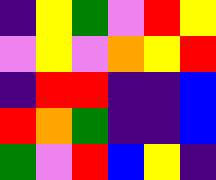[["indigo", "yellow", "green", "violet", "red", "yellow"], ["violet", "yellow", "violet", "orange", "yellow", "red"], ["indigo", "red", "red", "indigo", "indigo", "blue"], ["red", "orange", "green", "indigo", "indigo", "blue"], ["green", "violet", "red", "blue", "yellow", "indigo"]]